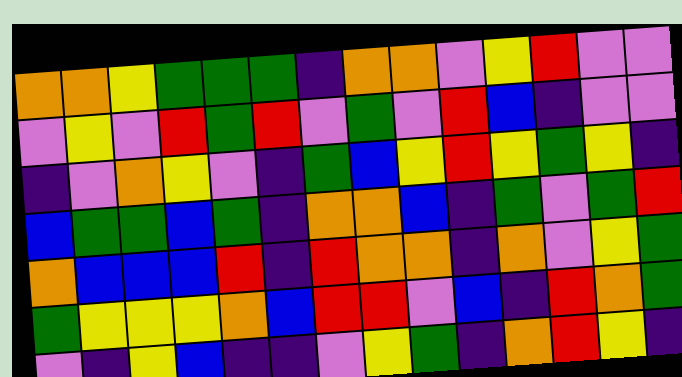[["orange", "orange", "yellow", "green", "green", "green", "indigo", "orange", "orange", "violet", "yellow", "red", "violet", "violet"], ["violet", "yellow", "violet", "red", "green", "red", "violet", "green", "violet", "red", "blue", "indigo", "violet", "violet"], ["indigo", "violet", "orange", "yellow", "violet", "indigo", "green", "blue", "yellow", "red", "yellow", "green", "yellow", "indigo"], ["blue", "green", "green", "blue", "green", "indigo", "orange", "orange", "blue", "indigo", "green", "violet", "green", "red"], ["orange", "blue", "blue", "blue", "red", "indigo", "red", "orange", "orange", "indigo", "orange", "violet", "yellow", "green"], ["green", "yellow", "yellow", "yellow", "orange", "blue", "red", "red", "violet", "blue", "indigo", "red", "orange", "green"], ["violet", "indigo", "yellow", "blue", "indigo", "indigo", "violet", "yellow", "green", "indigo", "orange", "red", "yellow", "indigo"]]